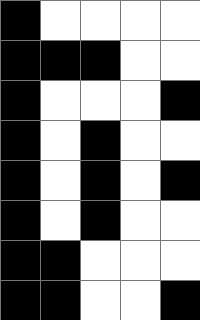[["black", "white", "white", "white", "white"], ["black", "black", "black", "white", "white"], ["black", "white", "white", "white", "black"], ["black", "white", "black", "white", "white"], ["black", "white", "black", "white", "black"], ["black", "white", "black", "white", "white"], ["black", "black", "white", "white", "white"], ["black", "black", "white", "white", "black"]]